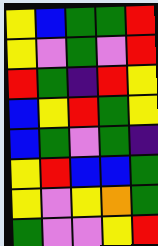[["yellow", "blue", "green", "green", "red"], ["yellow", "violet", "green", "violet", "red"], ["red", "green", "indigo", "red", "yellow"], ["blue", "yellow", "red", "green", "yellow"], ["blue", "green", "violet", "green", "indigo"], ["yellow", "red", "blue", "blue", "green"], ["yellow", "violet", "yellow", "orange", "green"], ["green", "violet", "violet", "yellow", "red"]]